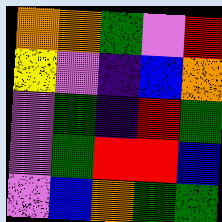[["orange", "orange", "green", "violet", "red"], ["yellow", "violet", "indigo", "blue", "orange"], ["violet", "green", "indigo", "red", "green"], ["violet", "green", "red", "red", "blue"], ["violet", "blue", "orange", "green", "green"]]